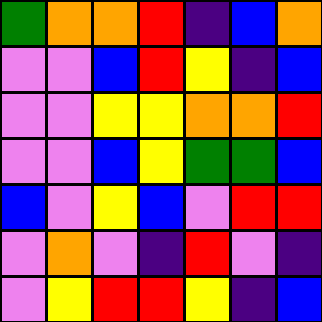[["green", "orange", "orange", "red", "indigo", "blue", "orange"], ["violet", "violet", "blue", "red", "yellow", "indigo", "blue"], ["violet", "violet", "yellow", "yellow", "orange", "orange", "red"], ["violet", "violet", "blue", "yellow", "green", "green", "blue"], ["blue", "violet", "yellow", "blue", "violet", "red", "red"], ["violet", "orange", "violet", "indigo", "red", "violet", "indigo"], ["violet", "yellow", "red", "red", "yellow", "indigo", "blue"]]